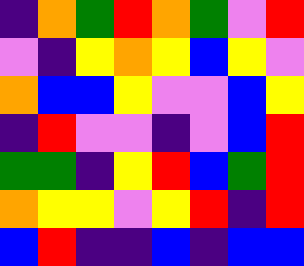[["indigo", "orange", "green", "red", "orange", "green", "violet", "red"], ["violet", "indigo", "yellow", "orange", "yellow", "blue", "yellow", "violet"], ["orange", "blue", "blue", "yellow", "violet", "violet", "blue", "yellow"], ["indigo", "red", "violet", "violet", "indigo", "violet", "blue", "red"], ["green", "green", "indigo", "yellow", "red", "blue", "green", "red"], ["orange", "yellow", "yellow", "violet", "yellow", "red", "indigo", "red"], ["blue", "red", "indigo", "indigo", "blue", "indigo", "blue", "blue"]]